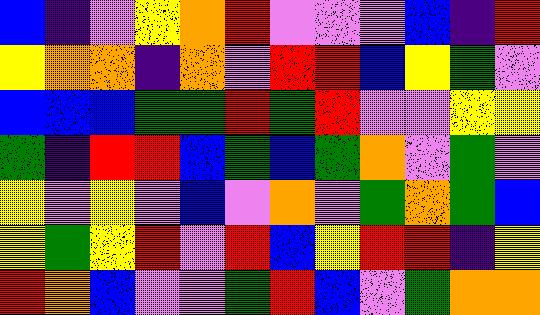[["blue", "indigo", "violet", "yellow", "orange", "red", "violet", "violet", "violet", "blue", "indigo", "red"], ["yellow", "orange", "orange", "indigo", "orange", "violet", "red", "red", "blue", "yellow", "green", "violet"], ["blue", "blue", "blue", "green", "green", "red", "green", "red", "violet", "violet", "yellow", "yellow"], ["green", "indigo", "red", "red", "blue", "green", "blue", "green", "orange", "violet", "green", "violet"], ["yellow", "violet", "yellow", "violet", "blue", "violet", "orange", "violet", "green", "orange", "green", "blue"], ["yellow", "green", "yellow", "red", "violet", "red", "blue", "yellow", "red", "red", "indigo", "yellow"], ["red", "orange", "blue", "violet", "violet", "green", "red", "blue", "violet", "green", "orange", "orange"]]